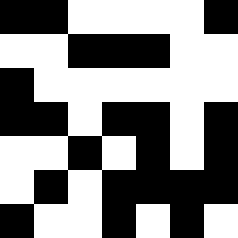[["black", "black", "white", "white", "white", "white", "black"], ["white", "white", "black", "black", "black", "white", "white"], ["black", "white", "white", "white", "white", "white", "white"], ["black", "black", "white", "black", "black", "white", "black"], ["white", "white", "black", "white", "black", "white", "black"], ["white", "black", "white", "black", "black", "black", "black"], ["black", "white", "white", "black", "white", "black", "white"]]